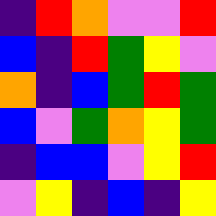[["indigo", "red", "orange", "violet", "violet", "red"], ["blue", "indigo", "red", "green", "yellow", "violet"], ["orange", "indigo", "blue", "green", "red", "green"], ["blue", "violet", "green", "orange", "yellow", "green"], ["indigo", "blue", "blue", "violet", "yellow", "red"], ["violet", "yellow", "indigo", "blue", "indigo", "yellow"]]